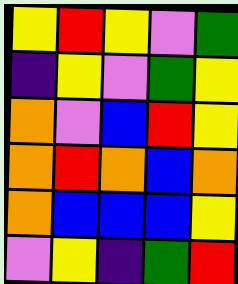[["yellow", "red", "yellow", "violet", "green"], ["indigo", "yellow", "violet", "green", "yellow"], ["orange", "violet", "blue", "red", "yellow"], ["orange", "red", "orange", "blue", "orange"], ["orange", "blue", "blue", "blue", "yellow"], ["violet", "yellow", "indigo", "green", "red"]]